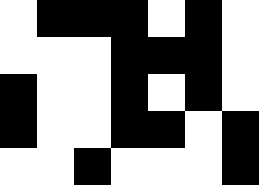[["white", "black", "black", "black", "white", "black", "white"], ["white", "white", "white", "black", "black", "black", "white"], ["black", "white", "white", "black", "white", "black", "white"], ["black", "white", "white", "black", "black", "white", "black"], ["white", "white", "black", "white", "white", "white", "black"]]